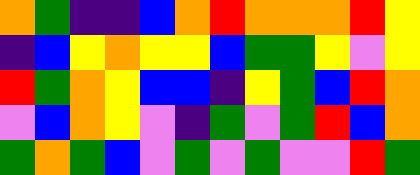[["orange", "green", "indigo", "indigo", "blue", "orange", "red", "orange", "orange", "orange", "red", "yellow"], ["indigo", "blue", "yellow", "orange", "yellow", "yellow", "blue", "green", "green", "yellow", "violet", "yellow"], ["red", "green", "orange", "yellow", "blue", "blue", "indigo", "yellow", "green", "blue", "red", "orange"], ["violet", "blue", "orange", "yellow", "violet", "indigo", "green", "violet", "green", "red", "blue", "orange"], ["green", "orange", "green", "blue", "violet", "green", "violet", "green", "violet", "violet", "red", "green"]]